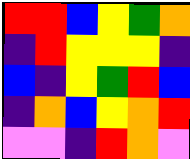[["red", "red", "blue", "yellow", "green", "orange"], ["indigo", "red", "yellow", "yellow", "yellow", "indigo"], ["blue", "indigo", "yellow", "green", "red", "blue"], ["indigo", "orange", "blue", "yellow", "orange", "red"], ["violet", "violet", "indigo", "red", "orange", "violet"]]